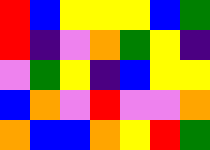[["red", "blue", "yellow", "yellow", "yellow", "blue", "green"], ["red", "indigo", "violet", "orange", "green", "yellow", "indigo"], ["violet", "green", "yellow", "indigo", "blue", "yellow", "yellow"], ["blue", "orange", "violet", "red", "violet", "violet", "orange"], ["orange", "blue", "blue", "orange", "yellow", "red", "green"]]